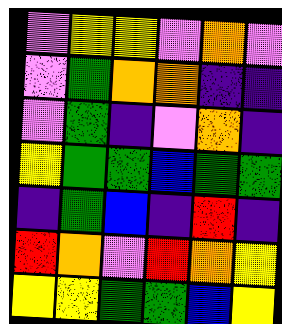[["violet", "yellow", "yellow", "violet", "orange", "violet"], ["violet", "green", "orange", "orange", "indigo", "indigo"], ["violet", "green", "indigo", "violet", "orange", "indigo"], ["yellow", "green", "green", "blue", "green", "green"], ["indigo", "green", "blue", "indigo", "red", "indigo"], ["red", "orange", "violet", "red", "orange", "yellow"], ["yellow", "yellow", "green", "green", "blue", "yellow"]]